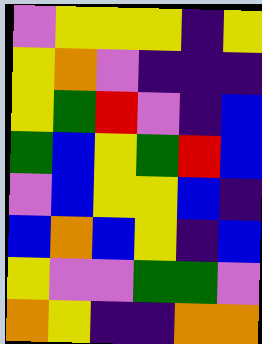[["violet", "yellow", "yellow", "yellow", "indigo", "yellow"], ["yellow", "orange", "violet", "indigo", "indigo", "indigo"], ["yellow", "green", "red", "violet", "indigo", "blue"], ["green", "blue", "yellow", "green", "red", "blue"], ["violet", "blue", "yellow", "yellow", "blue", "indigo"], ["blue", "orange", "blue", "yellow", "indigo", "blue"], ["yellow", "violet", "violet", "green", "green", "violet"], ["orange", "yellow", "indigo", "indigo", "orange", "orange"]]